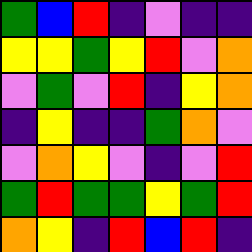[["green", "blue", "red", "indigo", "violet", "indigo", "indigo"], ["yellow", "yellow", "green", "yellow", "red", "violet", "orange"], ["violet", "green", "violet", "red", "indigo", "yellow", "orange"], ["indigo", "yellow", "indigo", "indigo", "green", "orange", "violet"], ["violet", "orange", "yellow", "violet", "indigo", "violet", "red"], ["green", "red", "green", "green", "yellow", "green", "red"], ["orange", "yellow", "indigo", "red", "blue", "red", "indigo"]]